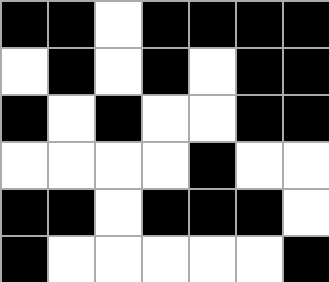[["black", "black", "white", "black", "black", "black", "black"], ["white", "black", "white", "black", "white", "black", "black"], ["black", "white", "black", "white", "white", "black", "black"], ["white", "white", "white", "white", "black", "white", "white"], ["black", "black", "white", "black", "black", "black", "white"], ["black", "white", "white", "white", "white", "white", "black"]]